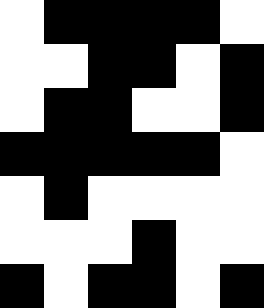[["white", "black", "black", "black", "black", "white"], ["white", "white", "black", "black", "white", "black"], ["white", "black", "black", "white", "white", "black"], ["black", "black", "black", "black", "black", "white"], ["white", "black", "white", "white", "white", "white"], ["white", "white", "white", "black", "white", "white"], ["black", "white", "black", "black", "white", "black"]]